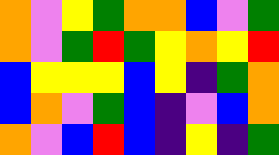[["orange", "violet", "yellow", "green", "orange", "orange", "blue", "violet", "green"], ["orange", "violet", "green", "red", "green", "yellow", "orange", "yellow", "red"], ["blue", "yellow", "yellow", "yellow", "blue", "yellow", "indigo", "green", "orange"], ["blue", "orange", "violet", "green", "blue", "indigo", "violet", "blue", "orange"], ["orange", "violet", "blue", "red", "blue", "indigo", "yellow", "indigo", "green"]]